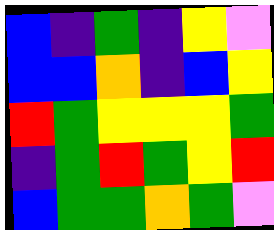[["blue", "indigo", "green", "indigo", "yellow", "violet"], ["blue", "blue", "orange", "indigo", "blue", "yellow"], ["red", "green", "yellow", "yellow", "yellow", "green"], ["indigo", "green", "red", "green", "yellow", "red"], ["blue", "green", "green", "orange", "green", "violet"]]